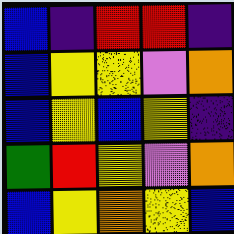[["blue", "indigo", "red", "red", "indigo"], ["blue", "yellow", "yellow", "violet", "orange"], ["blue", "yellow", "blue", "yellow", "indigo"], ["green", "red", "yellow", "violet", "orange"], ["blue", "yellow", "orange", "yellow", "blue"]]